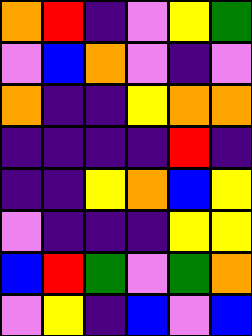[["orange", "red", "indigo", "violet", "yellow", "green"], ["violet", "blue", "orange", "violet", "indigo", "violet"], ["orange", "indigo", "indigo", "yellow", "orange", "orange"], ["indigo", "indigo", "indigo", "indigo", "red", "indigo"], ["indigo", "indigo", "yellow", "orange", "blue", "yellow"], ["violet", "indigo", "indigo", "indigo", "yellow", "yellow"], ["blue", "red", "green", "violet", "green", "orange"], ["violet", "yellow", "indigo", "blue", "violet", "blue"]]